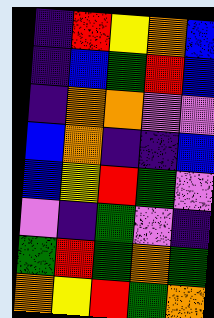[["indigo", "red", "yellow", "orange", "blue"], ["indigo", "blue", "green", "red", "blue"], ["indigo", "orange", "orange", "violet", "violet"], ["blue", "orange", "indigo", "indigo", "blue"], ["blue", "yellow", "red", "green", "violet"], ["violet", "indigo", "green", "violet", "indigo"], ["green", "red", "green", "orange", "green"], ["orange", "yellow", "red", "green", "orange"]]